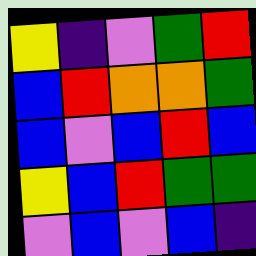[["yellow", "indigo", "violet", "green", "red"], ["blue", "red", "orange", "orange", "green"], ["blue", "violet", "blue", "red", "blue"], ["yellow", "blue", "red", "green", "green"], ["violet", "blue", "violet", "blue", "indigo"]]